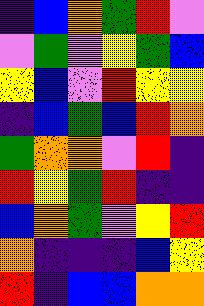[["indigo", "blue", "orange", "green", "red", "violet"], ["violet", "green", "violet", "yellow", "green", "blue"], ["yellow", "blue", "violet", "red", "yellow", "yellow"], ["indigo", "blue", "green", "blue", "red", "orange"], ["green", "orange", "orange", "violet", "red", "indigo"], ["red", "yellow", "green", "red", "indigo", "indigo"], ["blue", "orange", "green", "violet", "yellow", "red"], ["orange", "indigo", "indigo", "indigo", "blue", "yellow"], ["red", "indigo", "blue", "blue", "orange", "orange"]]